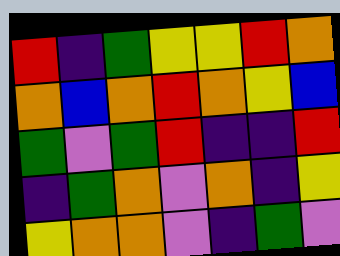[["red", "indigo", "green", "yellow", "yellow", "red", "orange"], ["orange", "blue", "orange", "red", "orange", "yellow", "blue"], ["green", "violet", "green", "red", "indigo", "indigo", "red"], ["indigo", "green", "orange", "violet", "orange", "indigo", "yellow"], ["yellow", "orange", "orange", "violet", "indigo", "green", "violet"]]